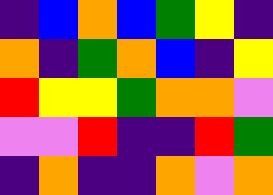[["indigo", "blue", "orange", "blue", "green", "yellow", "indigo"], ["orange", "indigo", "green", "orange", "blue", "indigo", "yellow"], ["red", "yellow", "yellow", "green", "orange", "orange", "violet"], ["violet", "violet", "red", "indigo", "indigo", "red", "green"], ["indigo", "orange", "indigo", "indigo", "orange", "violet", "orange"]]